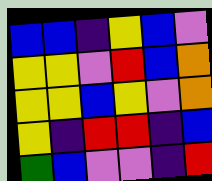[["blue", "blue", "indigo", "yellow", "blue", "violet"], ["yellow", "yellow", "violet", "red", "blue", "orange"], ["yellow", "yellow", "blue", "yellow", "violet", "orange"], ["yellow", "indigo", "red", "red", "indigo", "blue"], ["green", "blue", "violet", "violet", "indigo", "red"]]